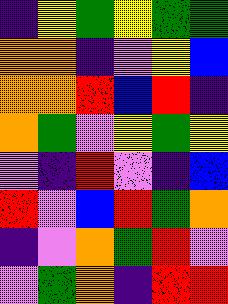[["indigo", "yellow", "green", "yellow", "green", "green"], ["orange", "orange", "indigo", "violet", "yellow", "blue"], ["orange", "orange", "red", "blue", "red", "indigo"], ["orange", "green", "violet", "yellow", "green", "yellow"], ["violet", "indigo", "red", "violet", "indigo", "blue"], ["red", "violet", "blue", "red", "green", "orange"], ["indigo", "violet", "orange", "green", "red", "violet"], ["violet", "green", "orange", "indigo", "red", "red"]]